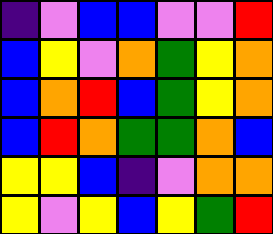[["indigo", "violet", "blue", "blue", "violet", "violet", "red"], ["blue", "yellow", "violet", "orange", "green", "yellow", "orange"], ["blue", "orange", "red", "blue", "green", "yellow", "orange"], ["blue", "red", "orange", "green", "green", "orange", "blue"], ["yellow", "yellow", "blue", "indigo", "violet", "orange", "orange"], ["yellow", "violet", "yellow", "blue", "yellow", "green", "red"]]